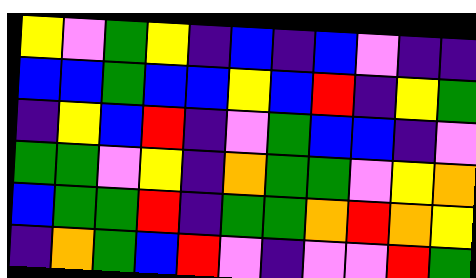[["yellow", "violet", "green", "yellow", "indigo", "blue", "indigo", "blue", "violet", "indigo", "indigo"], ["blue", "blue", "green", "blue", "blue", "yellow", "blue", "red", "indigo", "yellow", "green"], ["indigo", "yellow", "blue", "red", "indigo", "violet", "green", "blue", "blue", "indigo", "violet"], ["green", "green", "violet", "yellow", "indigo", "orange", "green", "green", "violet", "yellow", "orange"], ["blue", "green", "green", "red", "indigo", "green", "green", "orange", "red", "orange", "yellow"], ["indigo", "orange", "green", "blue", "red", "violet", "indigo", "violet", "violet", "red", "green"]]